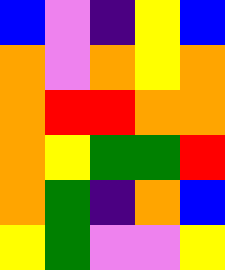[["blue", "violet", "indigo", "yellow", "blue"], ["orange", "violet", "orange", "yellow", "orange"], ["orange", "red", "red", "orange", "orange"], ["orange", "yellow", "green", "green", "red"], ["orange", "green", "indigo", "orange", "blue"], ["yellow", "green", "violet", "violet", "yellow"]]